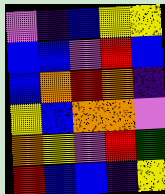[["violet", "indigo", "blue", "yellow", "yellow"], ["blue", "blue", "violet", "red", "blue"], ["blue", "orange", "red", "orange", "indigo"], ["yellow", "blue", "orange", "orange", "violet"], ["orange", "yellow", "violet", "red", "green"], ["red", "blue", "blue", "indigo", "yellow"]]